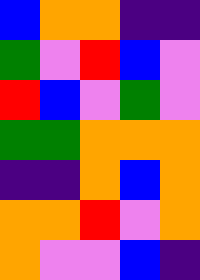[["blue", "orange", "orange", "indigo", "indigo"], ["green", "violet", "red", "blue", "violet"], ["red", "blue", "violet", "green", "violet"], ["green", "green", "orange", "orange", "orange"], ["indigo", "indigo", "orange", "blue", "orange"], ["orange", "orange", "red", "violet", "orange"], ["orange", "violet", "violet", "blue", "indigo"]]